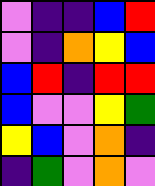[["violet", "indigo", "indigo", "blue", "red"], ["violet", "indigo", "orange", "yellow", "blue"], ["blue", "red", "indigo", "red", "red"], ["blue", "violet", "violet", "yellow", "green"], ["yellow", "blue", "violet", "orange", "indigo"], ["indigo", "green", "violet", "orange", "violet"]]